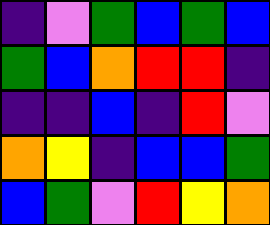[["indigo", "violet", "green", "blue", "green", "blue"], ["green", "blue", "orange", "red", "red", "indigo"], ["indigo", "indigo", "blue", "indigo", "red", "violet"], ["orange", "yellow", "indigo", "blue", "blue", "green"], ["blue", "green", "violet", "red", "yellow", "orange"]]